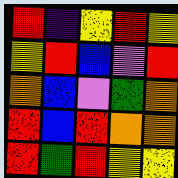[["red", "indigo", "yellow", "red", "yellow"], ["yellow", "red", "blue", "violet", "red"], ["orange", "blue", "violet", "green", "orange"], ["red", "blue", "red", "orange", "orange"], ["red", "green", "red", "yellow", "yellow"]]